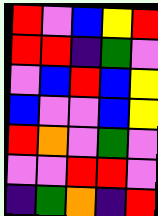[["red", "violet", "blue", "yellow", "red"], ["red", "red", "indigo", "green", "violet"], ["violet", "blue", "red", "blue", "yellow"], ["blue", "violet", "violet", "blue", "yellow"], ["red", "orange", "violet", "green", "violet"], ["violet", "violet", "red", "red", "violet"], ["indigo", "green", "orange", "indigo", "red"]]